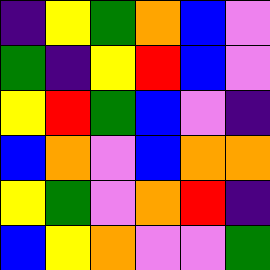[["indigo", "yellow", "green", "orange", "blue", "violet"], ["green", "indigo", "yellow", "red", "blue", "violet"], ["yellow", "red", "green", "blue", "violet", "indigo"], ["blue", "orange", "violet", "blue", "orange", "orange"], ["yellow", "green", "violet", "orange", "red", "indigo"], ["blue", "yellow", "orange", "violet", "violet", "green"]]